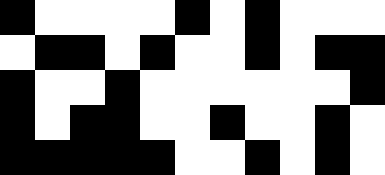[["black", "white", "white", "white", "white", "black", "white", "black", "white", "white", "white"], ["white", "black", "black", "white", "black", "white", "white", "black", "white", "black", "black"], ["black", "white", "white", "black", "white", "white", "white", "white", "white", "white", "black"], ["black", "white", "black", "black", "white", "white", "black", "white", "white", "black", "white"], ["black", "black", "black", "black", "black", "white", "white", "black", "white", "black", "white"]]